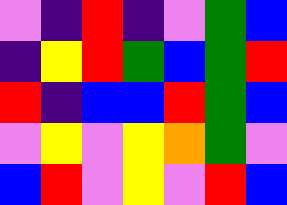[["violet", "indigo", "red", "indigo", "violet", "green", "blue"], ["indigo", "yellow", "red", "green", "blue", "green", "red"], ["red", "indigo", "blue", "blue", "red", "green", "blue"], ["violet", "yellow", "violet", "yellow", "orange", "green", "violet"], ["blue", "red", "violet", "yellow", "violet", "red", "blue"]]